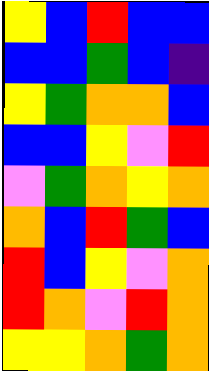[["yellow", "blue", "red", "blue", "blue"], ["blue", "blue", "green", "blue", "indigo"], ["yellow", "green", "orange", "orange", "blue"], ["blue", "blue", "yellow", "violet", "red"], ["violet", "green", "orange", "yellow", "orange"], ["orange", "blue", "red", "green", "blue"], ["red", "blue", "yellow", "violet", "orange"], ["red", "orange", "violet", "red", "orange"], ["yellow", "yellow", "orange", "green", "orange"]]